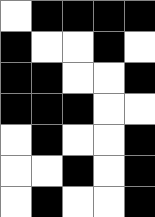[["white", "black", "black", "black", "black"], ["black", "white", "white", "black", "white"], ["black", "black", "white", "white", "black"], ["black", "black", "black", "white", "white"], ["white", "black", "white", "white", "black"], ["white", "white", "black", "white", "black"], ["white", "black", "white", "white", "black"]]